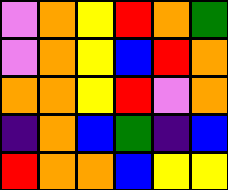[["violet", "orange", "yellow", "red", "orange", "green"], ["violet", "orange", "yellow", "blue", "red", "orange"], ["orange", "orange", "yellow", "red", "violet", "orange"], ["indigo", "orange", "blue", "green", "indigo", "blue"], ["red", "orange", "orange", "blue", "yellow", "yellow"]]